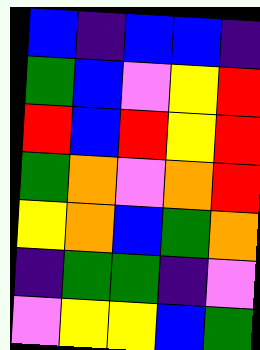[["blue", "indigo", "blue", "blue", "indigo"], ["green", "blue", "violet", "yellow", "red"], ["red", "blue", "red", "yellow", "red"], ["green", "orange", "violet", "orange", "red"], ["yellow", "orange", "blue", "green", "orange"], ["indigo", "green", "green", "indigo", "violet"], ["violet", "yellow", "yellow", "blue", "green"]]